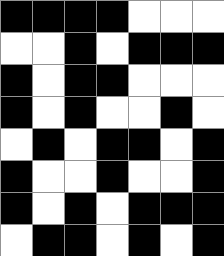[["black", "black", "black", "black", "white", "white", "white"], ["white", "white", "black", "white", "black", "black", "black"], ["black", "white", "black", "black", "white", "white", "white"], ["black", "white", "black", "white", "white", "black", "white"], ["white", "black", "white", "black", "black", "white", "black"], ["black", "white", "white", "black", "white", "white", "black"], ["black", "white", "black", "white", "black", "black", "black"], ["white", "black", "black", "white", "black", "white", "black"]]